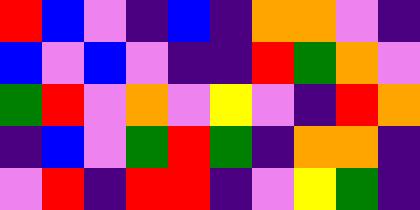[["red", "blue", "violet", "indigo", "blue", "indigo", "orange", "orange", "violet", "indigo"], ["blue", "violet", "blue", "violet", "indigo", "indigo", "red", "green", "orange", "violet"], ["green", "red", "violet", "orange", "violet", "yellow", "violet", "indigo", "red", "orange"], ["indigo", "blue", "violet", "green", "red", "green", "indigo", "orange", "orange", "indigo"], ["violet", "red", "indigo", "red", "red", "indigo", "violet", "yellow", "green", "indigo"]]